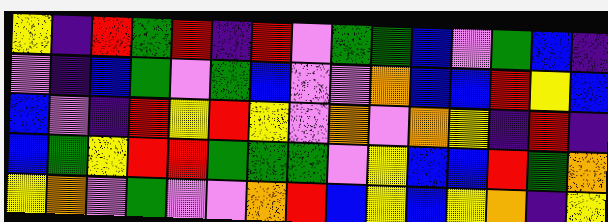[["yellow", "indigo", "red", "green", "red", "indigo", "red", "violet", "green", "green", "blue", "violet", "green", "blue", "indigo"], ["violet", "indigo", "blue", "green", "violet", "green", "blue", "violet", "violet", "orange", "blue", "blue", "red", "yellow", "blue"], ["blue", "violet", "indigo", "red", "yellow", "red", "yellow", "violet", "orange", "violet", "orange", "yellow", "indigo", "red", "indigo"], ["blue", "green", "yellow", "red", "red", "green", "green", "green", "violet", "yellow", "blue", "blue", "red", "green", "orange"], ["yellow", "orange", "violet", "green", "violet", "violet", "orange", "red", "blue", "yellow", "blue", "yellow", "orange", "indigo", "yellow"]]